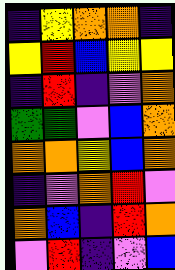[["indigo", "yellow", "orange", "orange", "indigo"], ["yellow", "red", "blue", "yellow", "yellow"], ["indigo", "red", "indigo", "violet", "orange"], ["green", "green", "violet", "blue", "orange"], ["orange", "orange", "yellow", "blue", "orange"], ["indigo", "violet", "orange", "red", "violet"], ["orange", "blue", "indigo", "red", "orange"], ["violet", "red", "indigo", "violet", "blue"]]